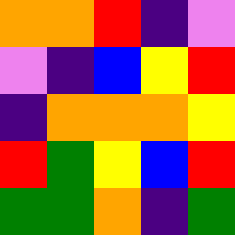[["orange", "orange", "red", "indigo", "violet"], ["violet", "indigo", "blue", "yellow", "red"], ["indigo", "orange", "orange", "orange", "yellow"], ["red", "green", "yellow", "blue", "red"], ["green", "green", "orange", "indigo", "green"]]